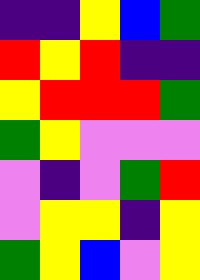[["indigo", "indigo", "yellow", "blue", "green"], ["red", "yellow", "red", "indigo", "indigo"], ["yellow", "red", "red", "red", "green"], ["green", "yellow", "violet", "violet", "violet"], ["violet", "indigo", "violet", "green", "red"], ["violet", "yellow", "yellow", "indigo", "yellow"], ["green", "yellow", "blue", "violet", "yellow"]]